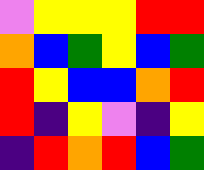[["violet", "yellow", "yellow", "yellow", "red", "red"], ["orange", "blue", "green", "yellow", "blue", "green"], ["red", "yellow", "blue", "blue", "orange", "red"], ["red", "indigo", "yellow", "violet", "indigo", "yellow"], ["indigo", "red", "orange", "red", "blue", "green"]]